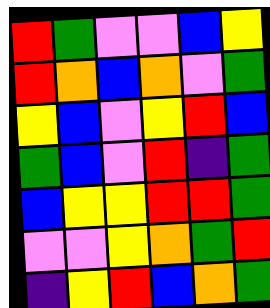[["red", "green", "violet", "violet", "blue", "yellow"], ["red", "orange", "blue", "orange", "violet", "green"], ["yellow", "blue", "violet", "yellow", "red", "blue"], ["green", "blue", "violet", "red", "indigo", "green"], ["blue", "yellow", "yellow", "red", "red", "green"], ["violet", "violet", "yellow", "orange", "green", "red"], ["indigo", "yellow", "red", "blue", "orange", "green"]]